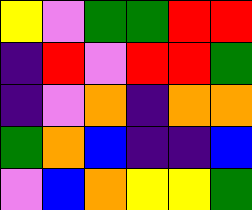[["yellow", "violet", "green", "green", "red", "red"], ["indigo", "red", "violet", "red", "red", "green"], ["indigo", "violet", "orange", "indigo", "orange", "orange"], ["green", "orange", "blue", "indigo", "indigo", "blue"], ["violet", "blue", "orange", "yellow", "yellow", "green"]]